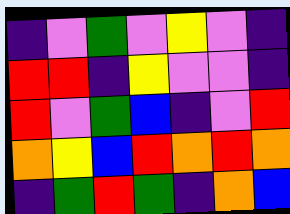[["indigo", "violet", "green", "violet", "yellow", "violet", "indigo"], ["red", "red", "indigo", "yellow", "violet", "violet", "indigo"], ["red", "violet", "green", "blue", "indigo", "violet", "red"], ["orange", "yellow", "blue", "red", "orange", "red", "orange"], ["indigo", "green", "red", "green", "indigo", "orange", "blue"]]